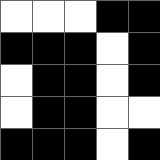[["white", "white", "white", "black", "black"], ["black", "black", "black", "white", "black"], ["white", "black", "black", "white", "black"], ["white", "black", "black", "white", "white"], ["black", "black", "black", "white", "black"]]